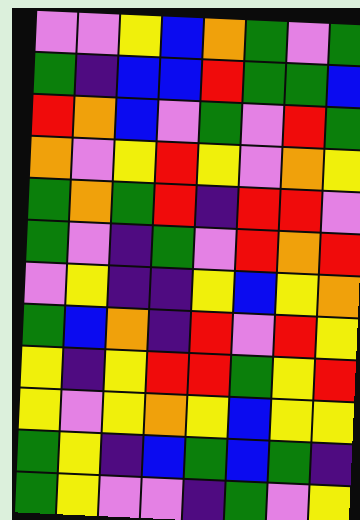[["violet", "violet", "yellow", "blue", "orange", "green", "violet", "green"], ["green", "indigo", "blue", "blue", "red", "green", "green", "blue"], ["red", "orange", "blue", "violet", "green", "violet", "red", "green"], ["orange", "violet", "yellow", "red", "yellow", "violet", "orange", "yellow"], ["green", "orange", "green", "red", "indigo", "red", "red", "violet"], ["green", "violet", "indigo", "green", "violet", "red", "orange", "red"], ["violet", "yellow", "indigo", "indigo", "yellow", "blue", "yellow", "orange"], ["green", "blue", "orange", "indigo", "red", "violet", "red", "yellow"], ["yellow", "indigo", "yellow", "red", "red", "green", "yellow", "red"], ["yellow", "violet", "yellow", "orange", "yellow", "blue", "yellow", "yellow"], ["green", "yellow", "indigo", "blue", "green", "blue", "green", "indigo"], ["green", "yellow", "violet", "violet", "indigo", "green", "violet", "yellow"]]